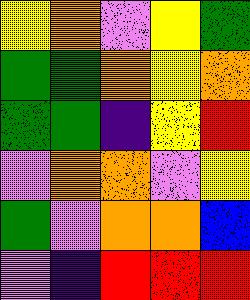[["yellow", "orange", "violet", "yellow", "green"], ["green", "green", "orange", "yellow", "orange"], ["green", "green", "indigo", "yellow", "red"], ["violet", "orange", "orange", "violet", "yellow"], ["green", "violet", "orange", "orange", "blue"], ["violet", "indigo", "red", "red", "red"]]